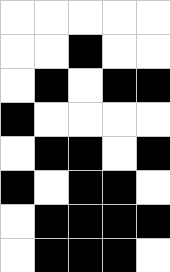[["white", "white", "white", "white", "white"], ["white", "white", "black", "white", "white"], ["white", "black", "white", "black", "black"], ["black", "white", "white", "white", "white"], ["white", "black", "black", "white", "black"], ["black", "white", "black", "black", "white"], ["white", "black", "black", "black", "black"], ["white", "black", "black", "black", "white"]]